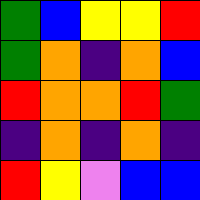[["green", "blue", "yellow", "yellow", "red"], ["green", "orange", "indigo", "orange", "blue"], ["red", "orange", "orange", "red", "green"], ["indigo", "orange", "indigo", "orange", "indigo"], ["red", "yellow", "violet", "blue", "blue"]]